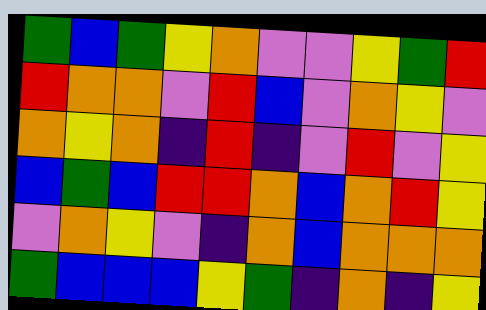[["green", "blue", "green", "yellow", "orange", "violet", "violet", "yellow", "green", "red"], ["red", "orange", "orange", "violet", "red", "blue", "violet", "orange", "yellow", "violet"], ["orange", "yellow", "orange", "indigo", "red", "indigo", "violet", "red", "violet", "yellow"], ["blue", "green", "blue", "red", "red", "orange", "blue", "orange", "red", "yellow"], ["violet", "orange", "yellow", "violet", "indigo", "orange", "blue", "orange", "orange", "orange"], ["green", "blue", "blue", "blue", "yellow", "green", "indigo", "orange", "indigo", "yellow"]]